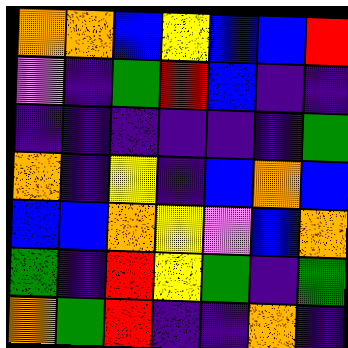[["orange", "orange", "blue", "yellow", "blue", "blue", "red"], ["violet", "indigo", "green", "red", "blue", "indigo", "indigo"], ["indigo", "indigo", "indigo", "indigo", "indigo", "indigo", "green"], ["orange", "indigo", "yellow", "indigo", "blue", "orange", "blue"], ["blue", "blue", "orange", "yellow", "violet", "blue", "orange"], ["green", "indigo", "red", "yellow", "green", "indigo", "green"], ["orange", "green", "red", "indigo", "indigo", "orange", "indigo"]]